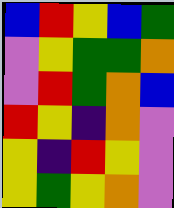[["blue", "red", "yellow", "blue", "green"], ["violet", "yellow", "green", "green", "orange"], ["violet", "red", "green", "orange", "blue"], ["red", "yellow", "indigo", "orange", "violet"], ["yellow", "indigo", "red", "yellow", "violet"], ["yellow", "green", "yellow", "orange", "violet"]]